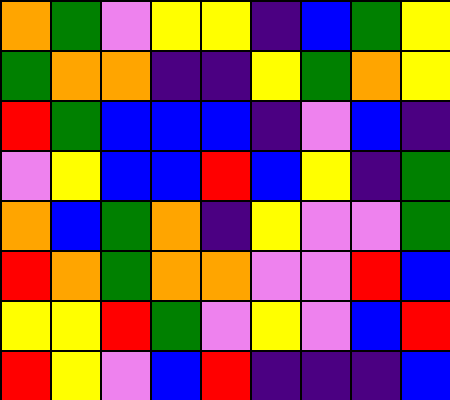[["orange", "green", "violet", "yellow", "yellow", "indigo", "blue", "green", "yellow"], ["green", "orange", "orange", "indigo", "indigo", "yellow", "green", "orange", "yellow"], ["red", "green", "blue", "blue", "blue", "indigo", "violet", "blue", "indigo"], ["violet", "yellow", "blue", "blue", "red", "blue", "yellow", "indigo", "green"], ["orange", "blue", "green", "orange", "indigo", "yellow", "violet", "violet", "green"], ["red", "orange", "green", "orange", "orange", "violet", "violet", "red", "blue"], ["yellow", "yellow", "red", "green", "violet", "yellow", "violet", "blue", "red"], ["red", "yellow", "violet", "blue", "red", "indigo", "indigo", "indigo", "blue"]]